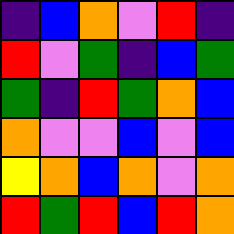[["indigo", "blue", "orange", "violet", "red", "indigo"], ["red", "violet", "green", "indigo", "blue", "green"], ["green", "indigo", "red", "green", "orange", "blue"], ["orange", "violet", "violet", "blue", "violet", "blue"], ["yellow", "orange", "blue", "orange", "violet", "orange"], ["red", "green", "red", "blue", "red", "orange"]]